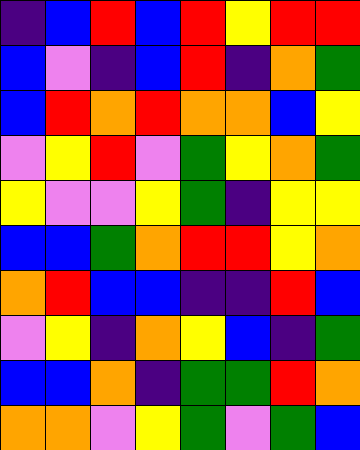[["indigo", "blue", "red", "blue", "red", "yellow", "red", "red"], ["blue", "violet", "indigo", "blue", "red", "indigo", "orange", "green"], ["blue", "red", "orange", "red", "orange", "orange", "blue", "yellow"], ["violet", "yellow", "red", "violet", "green", "yellow", "orange", "green"], ["yellow", "violet", "violet", "yellow", "green", "indigo", "yellow", "yellow"], ["blue", "blue", "green", "orange", "red", "red", "yellow", "orange"], ["orange", "red", "blue", "blue", "indigo", "indigo", "red", "blue"], ["violet", "yellow", "indigo", "orange", "yellow", "blue", "indigo", "green"], ["blue", "blue", "orange", "indigo", "green", "green", "red", "orange"], ["orange", "orange", "violet", "yellow", "green", "violet", "green", "blue"]]